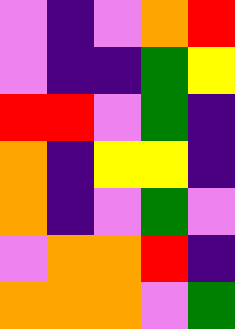[["violet", "indigo", "violet", "orange", "red"], ["violet", "indigo", "indigo", "green", "yellow"], ["red", "red", "violet", "green", "indigo"], ["orange", "indigo", "yellow", "yellow", "indigo"], ["orange", "indigo", "violet", "green", "violet"], ["violet", "orange", "orange", "red", "indigo"], ["orange", "orange", "orange", "violet", "green"]]